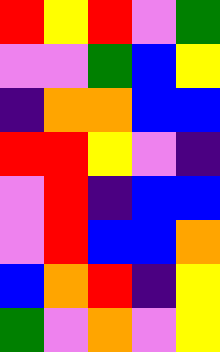[["red", "yellow", "red", "violet", "green"], ["violet", "violet", "green", "blue", "yellow"], ["indigo", "orange", "orange", "blue", "blue"], ["red", "red", "yellow", "violet", "indigo"], ["violet", "red", "indigo", "blue", "blue"], ["violet", "red", "blue", "blue", "orange"], ["blue", "orange", "red", "indigo", "yellow"], ["green", "violet", "orange", "violet", "yellow"]]